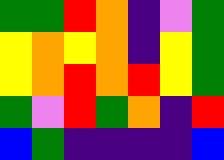[["green", "green", "red", "orange", "indigo", "violet", "green"], ["yellow", "orange", "yellow", "orange", "indigo", "yellow", "green"], ["yellow", "orange", "red", "orange", "red", "yellow", "green"], ["green", "violet", "red", "green", "orange", "indigo", "red"], ["blue", "green", "indigo", "indigo", "indigo", "indigo", "blue"]]